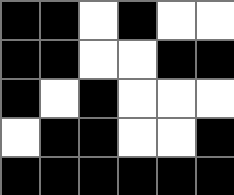[["black", "black", "white", "black", "white", "white"], ["black", "black", "white", "white", "black", "black"], ["black", "white", "black", "white", "white", "white"], ["white", "black", "black", "white", "white", "black"], ["black", "black", "black", "black", "black", "black"]]